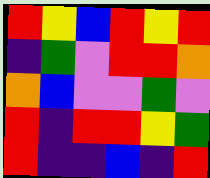[["red", "yellow", "blue", "red", "yellow", "red"], ["indigo", "green", "violet", "red", "red", "orange"], ["orange", "blue", "violet", "violet", "green", "violet"], ["red", "indigo", "red", "red", "yellow", "green"], ["red", "indigo", "indigo", "blue", "indigo", "red"]]